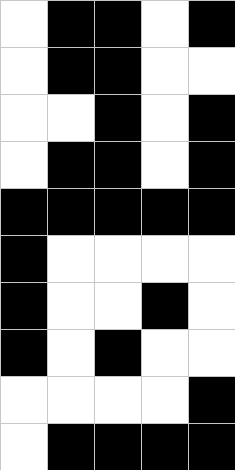[["white", "black", "black", "white", "black"], ["white", "black", "black", "white", "white"], ["white", "white", "black", "white", "black"], ["white", "black", "black", "white", "black"], ["black", "black", "black", "black", "black"], ["black", "white", "white", "white", "white"], ["black", "white", "white", "black", "white"], ["black", "white", "black", "white", "white"], ["white", "white", "white", "white", "black"], ["white", "black", "black", "black", "black"]]